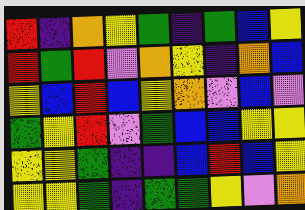[["red", "indigo", "orange", "yellow", "green", "indigo", "green", "blue", "yellow"], ["red", "green", "red", "violet", "orange", "yellow", "indigo", "orange", "blue"], ["yellow", "blue", "red", "blue", "yellow", "orange", "violet", "blue", "violet"], ["green", "yellow", "red", "violet", "green", "blue", "blue", "yellow", "yellow"], ["yellow", "yellow", "green", "indigo", "indigo", "blue", "red", "blue", "yellow"], ["yellow", "yellow", "green", "indigo", "green", "green", "yellow", "violet", "orange"]]